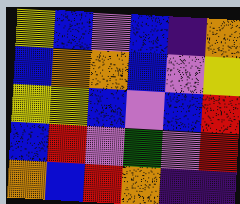[["yellow", "blue", "violet", "blue", "indigo", "orange"], ["blue", "orange", "orange", "blue", "violet", "yellow"], ["yellow", "yellow", "blue", "violet", "blue", "red"], ["blue", "red", "violet", "green", "violet", "red"], ["orange", "blue", "red", "orange", "indigo", "indigo"]]